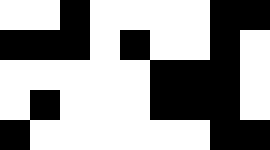[["white", "white", "black", "white", "white", "white", "white", "black", "black"], ["black", "black", "black", "white", "black", "white", "white", "black", "white"], ["white", "white", "white", "white", "white", "black", "black", "black", "white"], ["white", "black", "white", "white", "white", "black", "black", "black", "white"], ["black", "white", "white", "white", "white", "white", "white", "black", "black"]]